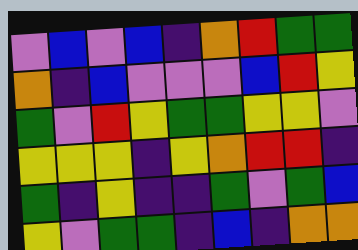[["violet", "blue", "violet", "blue", "indigo", "orange", "red", "green", "green"], ["orange", "indigo", "blue", "violet", "violet", "violet", "blue", "red", "yellow"], ["green", "violet", "red", "yellow", "green", "green", "yellow", "yellow", "violet"], ["yellow", "yellow", "yellow", "indigo", "yellow", "orange", "red", "red", "indigo"], ["green", "indigo", "yellow", "indigo", "indigo", "green", "violet", "green", "blue"], ["yellow", "violet", "green", "green", "indigo", "blue", "indigo", "orange", "orange"]]